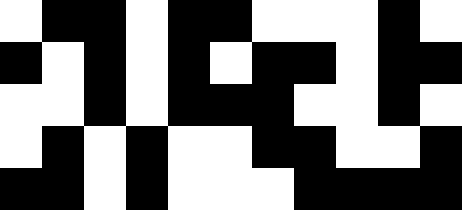[["white", "black", "black", "white", "black", "black", "white", "white", "white", "black", "white"], ["black", "white", "black", "white", "black", "white", "black", "black", "white", "black", "black"], ["white", "white", "black", "white", "black", "black", "black", "white", "white", "black", "white"], ["white", "black", "white", "black", "white", "white", "black", "black", "white", "white", "black"], ["black", "black", "white", "black", "white", "white", "white", "black", "black", "black", "black"]]